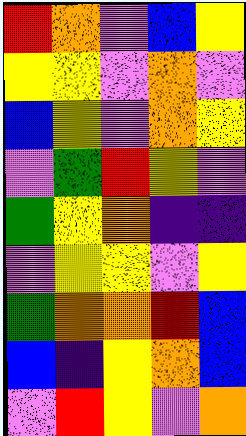[["red", "orange", "violet", "blue", "yellow"], ["yellow", "yellow", "violet", "orange", "violet"], ["blue", "yellow", "violet", "orange", "yellow"], ["violet", "green", "red", "yellow", "violet"], ["green", "yellow", "orange", "indigo", "indigo"], ["violet", "yellow", "yellow", "violet", "yellow"], ["green", "orange", "orange", "red", "blue"], ["blue", "indigo", "yellow", "orange", "blue"], ["violet", "red", "yellow", "violet", "orange"]]